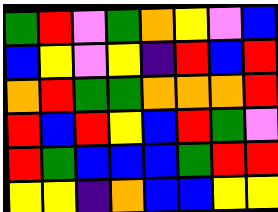[["green", "red", "violet", "green", "orange", "yellow", "violet", "blue"], ["blue", "yellow", "violet", "yellow", "indigo", "red", "blue", "red"], ["orange", "red", "green", "green", "orange", "orange", "orange", "red"], ["red", "blue", "red", "yellow", "blue", "red", "green", "violet"], ["red", "green", "blue", "blue", "blue", "green", "red", "red"], ["yellow", "yellow", "indigo", "orange", "blue", "blue", "yellow", "yellow"]]